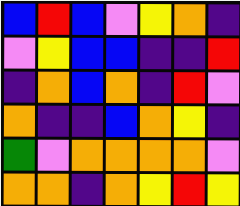[["blue", "red", "blue", "violet", "yellow", "orange", "indigo"], ["violet", "yellow", "blue", "blue", "indigo", "indigo", "red"], ["indigo", "orange", "blue", "orange", "indigo", "red", "violet"], ["orange", "indigo", "indigo", "blue", "orange", "yellow", "indigo"], ["green", "violet", "orange", "orange", "orange", "orange", "violet"], ["orange", "orange", "indigo", "orange", "yellow", "red", "yellow"]]